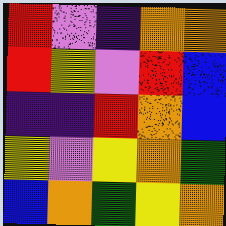[["red", "violet", "indigo", "orange", "orange"], ["red", "yellow", "violet", "red", "blue"], ["indigo", "indigo", "red", "orange", "blue"], ["yellow", "violet", "yellow", "orange", "green"], ["blue", "orange", "green", "yellow", "orange"]]